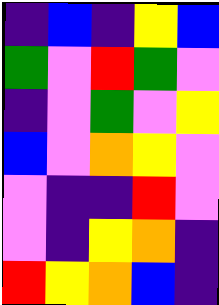[["indigo", "blue", "indigo", "yellow", "blue"], ["green", "violet", "red", "green", "violet"], ["indigo", "violet", "green", "violet", "yellow"], ["blue", "violet", "orange", "yellow", "violet"], ["violet", "indigo", "indigo", "red", "violet"], ["violet", "indigo", "yellow", "orange", "indigo"], ["red", "yellow", "orange", "blue", "indigo"]]